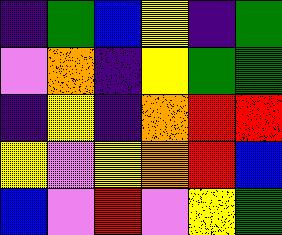[["indigo", "green", "blue", "yellow", "indigo", "green"], ["violet", "orange", "indigo", "yellow", "green", "green"], ["indigo", "yellow", "indigo", "orange", "red", "red"], ["yellow", "violet", "yellow", "orange", "red", "blue"], ["blue", "violet", "red", "violet", "yellow", "green"]]